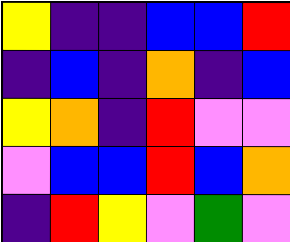[["yellow", "indigo", "indigo", "blue", "blue", "red"], ["indigo", "blue", "indigo", "orange", "indigo", "blue"], ["yellow", "orange", "indigo", "red", "violet", "violet"], ["violet", "blue", "blue", "red", "blue", "orange"], ["indigo", "red", "yellow", "violet", "green", "violet"]]